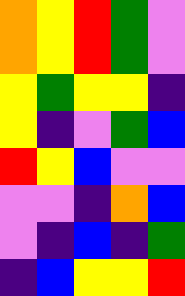[["orange", "yellow", "red", "green", "violet"], ["orange", "yellow", "red", "green", "violet"], ["yellow", "green", "yellow", "yellow", "indigo"], ["yellow", "indigo", "violet", "green", "blue"], ["red", "yellow", "blue", "violet", "violet"], ["violet", "violet", "indigo", "orange", "blue"], ["violet", "indigo", "blue", "indigo", "green"], ["indigo", "blue", "yellow", "yellow", "red"]]